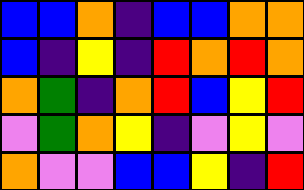[["blue", "blue", "orange", "indigo", "blue", "blue", "orange", "orange"], ["blue", "indigo", "yellow", "indigo", "red", "orange", "red", "orange"], ["orange", "green", "indigo", "orange", "red", "blue", "yellow", "red"], ["violet", "green", "orange", "yellow", "indigo", "violet", "yellow", "violet"], ["orange", "violet", "violet", "blue", "blue", "yellow", "indigo", "red"]]